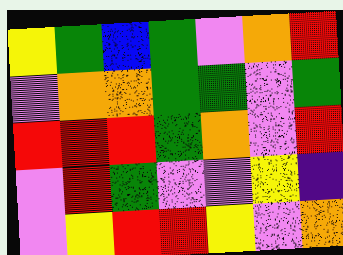[["yellow", "green", "blue", "green", "violet", "orange", "red"], ["violet", "orange", "orange", "green", "green", "violet", "green"], ["red", "red", "red", "green", "orange", "violet", "red"], ["violet", "red", "green", "violet", "violet", "yellow", "indigo"], ["violet", "yellow", "red", "red", "yellow", "violet", "orange"]]